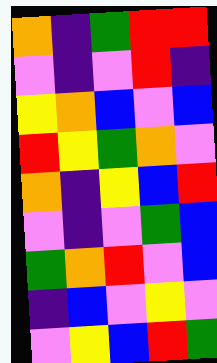[["orange", "indigo", "green", "red", "red"], ["violet", "indigo", "violet", "red", "indigo"], ["yellow", "orange", "blue", "violet", "blue"], ["red", "yellow", "green", "orange", "violet"], ["orange", "indigo", "yellow", "blue", "red"], ["violet", "indigo", "violet", "green", "blue"], ["green", "orange", "red", "violet", "blue"], ["indigo", "blue", "violet", "yellow", "violet"], ["violet", "yellow", "blue", "red", "green"]]